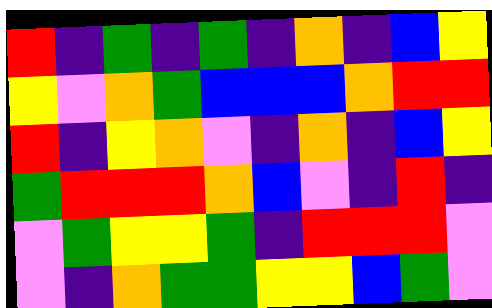[["red", "indigo", "green", "indigo", "green", "indigo", "orange", "indigo", "blue", "yellow"], ["yellow", "violet", "orange", "green", "blue", "blue", "blue", "orange", "red", "red"], ["red", "indigo", "yellow", "orange", "violet", "indigo", "orange", "indigo", "blue", "yellow"], ["green", "red", "red", "red", "orange", "blue", "violet", "indigo", "red", "indigo"], ["violet", "green", "yellow", "yellow", "green", "indigo", "red", "red", "red", "violet"], ["violet", "indigo", "orange", "green", "green", "yellow", "yellow", "blue", "green", "violet"]]